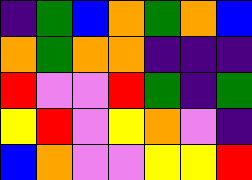[["indigo", "green", "blue", "orange", "green", "orange", "blue"], ["orange", "green", "orange", "orange", "indigo", "indigo", "indigo"], ["red", "violet", "violet", "red", "green", "indigo", "green"], ["yellow", "red", "violet", "yellow", "orange", "violet", "indigo"], ["blue", "orange", "violet", "violet", "yellow", "yellow", "red"]]